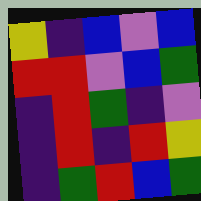[["yellow", "indigo", "blue", "violet", "blue"], ["red", "red", "violet", "blue", "green"], ["indigo", "red", "green", "indigo", "violet"], ["indigo", "red", "indigo", "red", "yellow"], ["indigo", "green", "red", "blue", "green"]]